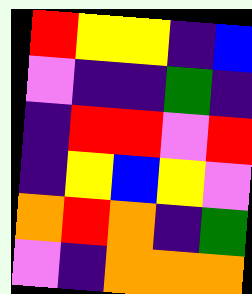[["red", "yellow", "yellow", "indigo", "blue"], ["violet", "indigo", "indigo", "green", "indigo"], ["indigo", "red", "red", "violet", "red"], ["indigo", "yellow", "blue", "yellow", "violet"], ["orange", "red", "orange", "indigo", "green"], ["violet", "indigo", "orange", "orange", "orange"]]